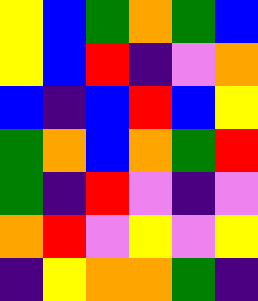[["yellow", "blue", "green", "orange", "green", "blue"], ["yellow", "blue", "red", "indigo", "violet", "orange"], ["blue", "indigo", "blue", "red", "blue", "yellow"], ["green", "orange", "blue", "orange", "green", "red"], ["green", "indigo", "red", "violet", "indigo", "violet"], ["orange", "red", "violet", "yellow", "violet", "yellow"], ["indigo", "yellow", "orange", "orange", "green", "indigo"]]